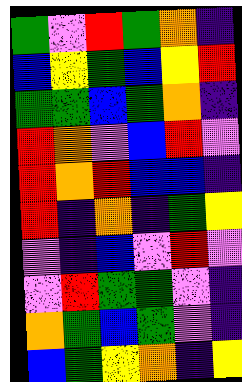[["green", "violet", "red", "green", "orange", "indigo"], ["blue", "yellow", "green", "blue", "yellow", "red"], ["green", "green", "blue", "green", "orange", "indigo"], ["red", "orange", "violet", "blue", "red", "violet"], ["red", "orange", "red", "blue", "blue", "indigo"], ["red", "indigo", "orange", "indigo", "green", "yellow"], ["violet", "indigo", "blue", "violet", "red", "violet"], ["violet", "red", "green", "green", "violet", "indigo"], ["orange", "green", "blue", "green", "violet", "indigo"], ["blue", "green", "yellow", "orange", "indigo", "yellow"]]